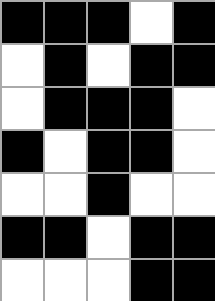[["black", "black", "black", "white", "black"], ["white", "black", "white", "black", "black"], ["white", "black", "black", "black", "white"], ["black", "white", "black", "black", "white"], ["white", "white", "black", "white", "white"], ["black", "black", "white", "black", "black"], ["white", "white", "white", "black", "black"]]